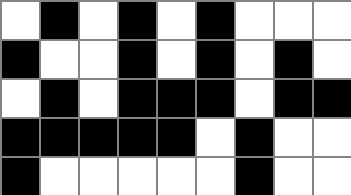[["white", "black", "white", "black", "white", "black", "white", "white", "white"], ["black", "white", "white", "black", "white", "black", "white", "black", "white"], ["white", "black", "white", "black", "black", "black", "white", "black", "black"], ["black", "black", "black", "black", "black", "white", "black", "white", "white"], ["black", "white", "white", "white", "white", "white", "black", "white", "white"]]